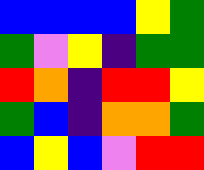[["blue", "blue", "blue", "blue", "yellow", "green"], ["green", "violet", "yellow", "indigo", "green", "green"], ["red", "orange", "indigo", "red", "red", "yellow"], ["green", "blue", "indigo", "orange", "orange", "green"], ["blue", "yellow", "blue", "violet", "red", "red"]]